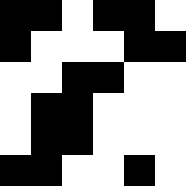[["black", "black", "white", "black", "black", "white"], ["black", "white", "white", "white", "black", "black"], ["white", "white", "black", "black", "white", "white"], ["white", "black", "black", "white", "white", "white"], ["white", "black", "black", "white", "white", "white"], ["black", "black", "white", "white", "black", "white"]]